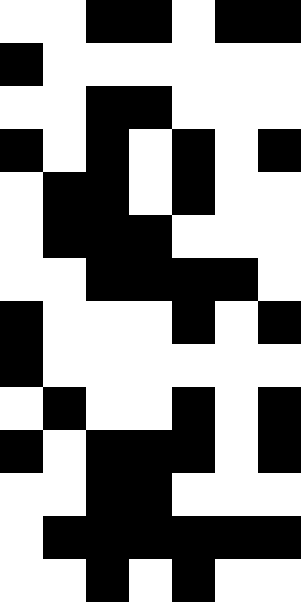[["white", "white", "black", "black", "white", "black", "black"], ["black", "white", "white", "white", "white", "white", "white"], ["white", "white", "black", "black", "white", "white", "white"], ["black", "white", "black", "white", "black", "white", "black"], ["white", "black", "black", "white", "black", "white", "white"], ["white", "black", "black", "black", "white", "white", "white"], ["white", "white", "black", "black", "black", "black", "white"], ["black", "white", "white", "white", "black", "white", "black"], ["black", "white", "white", "white", "white", "white", "white"], ["white", "black", "white", "white", "black", "white", "black"], ["black", "white", "black", "black", "black", "white", "black"], ["white", "white", "black", "black", "white", "white", "white"], ["white", "black", "black", "black", "black", "black", "black"], ["white", "white", "black", "white", "black", "white", "white"]]